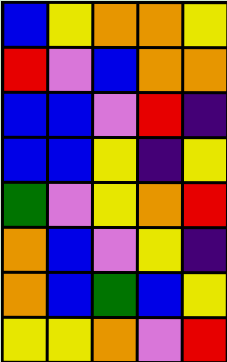[["blue", "yellow", "orange", "orange", "yellow"], ["red", "violet", "blue", "orange", "orange"], ["blue", "blue", "violet", "red", "indigo"], ["blue", "blue", "yellow", "indigo", "yellow"], ["green", "violet", "yellow", "orange", "red"], ["orange", "blue", "violet", "yellow", "indigo"], ["orange", "blue", "green", "blue", "yellow"], ["yellow", "yellow", "orange", "violet", "red"]]